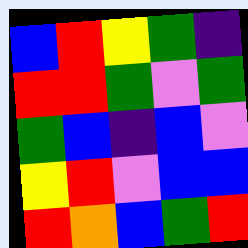[["blue", "red", "yellow", "green", "indigo"], ["red", "red", "green", "violet", "green"], ["green", "blue", "indigo", "blue", "violet"], ["yellow", "red", "violet", "blue", "blue"], ["red", "orange", "blue", "green", "red"]]